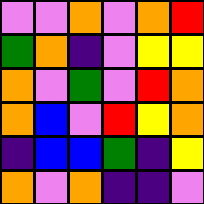[["violet", "violet", "orange", "violet", "orange", "red"], ["green", "orange", "indigo", "violet", "yellow", "yellow"], ["orange", "violet", "green", "violet", "red", "orange"], ["orange", "blue", "violet", "red", "yellow", "orange"], ["indigo", "blue", "blue", "green", "indigo", "yellow"], ["orange", "violet", "orange", "indigo", "indigo", "violet"]]